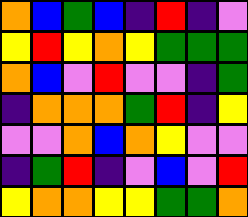[["orange", "blue", "green", "blue", "indigo", "red", "indigo", "violet"], ["yellow", "red", "yellow", "orange", "yellow", "green", "green", "green"], ["orange", "blue", "violet", "red", "violet", "violet", "indigo", "green"], ["indigo", "orange", "orange", "orange", "green", "red", "indigo", "yellow"], ["violet", "violet", "orange", "blue", "orange", "yellow", "violet", "violet"], ["indigo", "green", "red", "indigo", "violet", "blue", "violet", "red"], ["yellow", "orange", "orange", "yellow", "yellow", "green", "green", "orange"]]